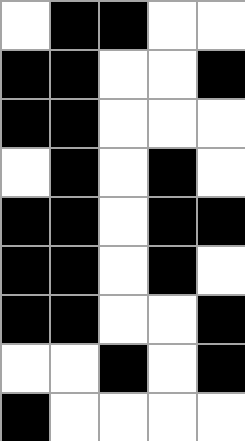[["white", "black", "black", "white", "white"], ["black", "black", "white", "white", "black"], ["black", "black", "white", "white", "white"], ["white", "black", "white", "black", "white"], ["black", "black", "white", "black", "black"], ["black", "black", "white", "black", "white"], ["black", "black", "white", "white", "black"], ["white", "white", "black", "white", "black"], ["black", "white", "white", "white", "white"]]